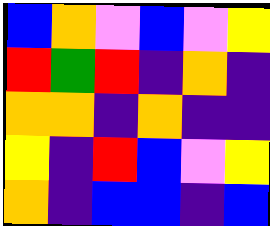[["blue", "orange", "violet", "blue", "violet", "yellow"], ["red", "green", "red", "indigo", "orange", "indigo"], ["orange", "orange", "indigo", "orange", "indigo", "indigo"], ["yellow", "indigo", "red", "blue", "violet", "yellow"], ["orange", "indigo", "blue", "blue", "indigo", "blue"]]